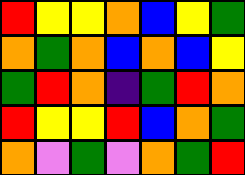[["red", "yellow", "yellow", "orange", "blue", "yellow", "green"], ["orange", "green", "orange", "blue", "orange", "blue", "yellow"], ["green", "red", "orange", "indigo", "green", "red", "orange"], ["red", "yellow", "yellow", "red", "blue", "orange", "green"], ["orange", "violet", "green", "violet", "orange", "green", "red"]]